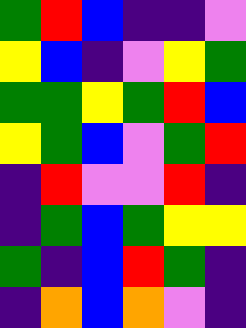[["green", "red", "blue", "indigo", "indigo", "violet"], ["yellow", "blue", "indigo", "violet", "yellow", "green"], ["green", "green", "yellow", "green", "red", "blue"], ["yellow", "green", "blue", "violet", "green", "red"], ["indigo", "red", "violet", "violet", "red", "indigo"], ["indigo", "green", "blue", "green", "yellow", "yellow"], ["green", "indigo", "blue", "red", "green", "indigo"], ["indigo", "orange", "blue", "orange", "violet", "indigo"]]